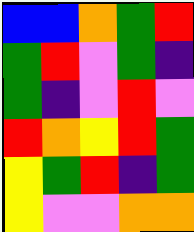[["blue", "blue", "orange", "green", "red"], ["green", "red", "violet", "green", "indigo"], ["green", "indigo", "violet", "red", "violet"], ["red", "orange", "yellow", "red", "green"], ["yellow", "green", "red", "indigo", "green"], ["yellow", "violet", "violet", "orange", "orange"]]